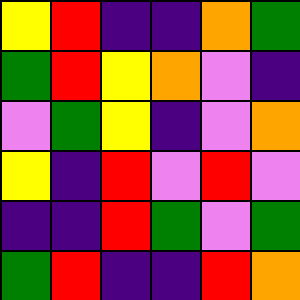[["yellow", "red", "indigo", "indigo", "orange", "green"], ["green", "red", "yellow", "orange", "violet", "indigo"], ["violet", "green", "yellow", "indigo", "violet", "orange"], ["yellow", "indigo", "red", "violet", "red", "violet"], ["indigo", "indigo", "red", "green", "violet", "green"], ["green", "red", "indigo", "indigo", "red", "orange"]]